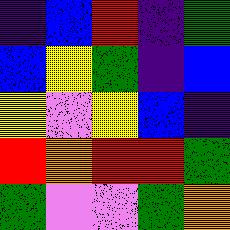[["indigo", "blue", "red", "indigo", "green"], ["blue", "yellow", "green", "indigo", "blue"], ["yellow", "violet", "yellow", "blue", "indigo"], ["red", "orange", "red", "red", "green"], ["green", "violet", "violet", "green", "orange"]]